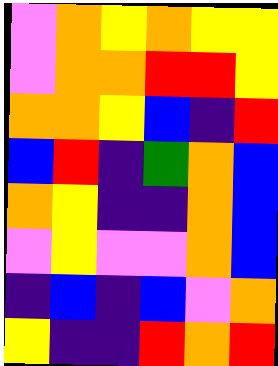[["violet", "orange", "yellow", "orange", "yellow", "yellow"], ["violet", "orange", "orange", "red", "red", "yellow"], ["orange", "orange", "yellow", "blue", "indigo", "red"], ["blue", "red", "indigo", "green", "orange", "blue"], ["orange", "yellow", "indigo", "indigo", "orange", "blue"], ["violet", "yellow", "violet", "violet", "orange", "blue"], ["indigo", "blue", "indigo", "blue", "violet", "orange"], ["yellow", "indigo", "indigo", "red", "orange", "red"]]